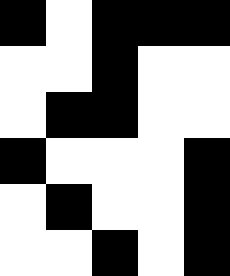[["black", "white", "black", "black", "black"], ["white", "white", "black", "white", "white"], ["white", "black", "black", "white", "white"], ["black", "white", "white", "white", "black"], ["white", "black", "white", "white", "black"], ["white", "white", "black", "white", "black"]]